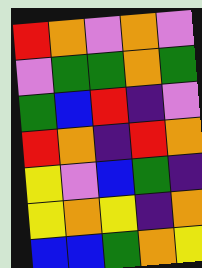[["red", "orange", "violet", "orange", "violet"], ["violet", "green", "green", "orange", "green"], ["green", "blue", "red", "indigo", "violet"], ["red", "orange", "indigo", "red", "orange"], ["yellow", "violet", "blue", "green", "indigo"], ["yellow", "orange", "yellow", "indigo", "orange"], ["blue", "blue", "green", "orange", "yellow"]]